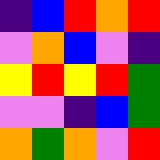[["indigo", "blue", "red", "orange", "red"], ["violet", "orange", "blue", "violet", "indigo"], ["yellow", "red", "yellow", "red", "green"], ["violet", "violet", "indigo", "blue", "green"], ["orange", "green", "orange", "violet", "red"]]